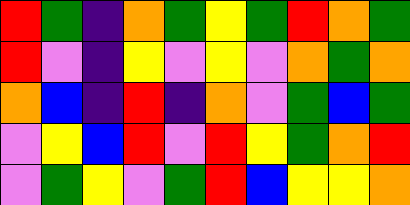[["red", "green", "indigo", "orange", "green", "yellow", "green", "red", "orange", "green"], ["red", "violet", "indigo", "yellow", "violet", "yellow", "violet", "orange", "green", "orange"], ["orange", "blue", "indigo", "red", "indigo", "orange", "violet", "green", "blue", "green"], ["violet", "yellow", "blue", "red", "violet", "red", "yellow", "green", "orange", "red"], ["violet", "green", "yellow", "violet", "green", "red", "blue", "yellow", "yellow", "orange"]]